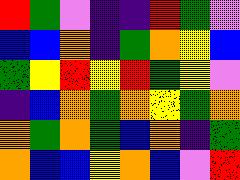[["red", "green", "violet", "indigo", "indigo", "red", "green", "violet"], ["blue", "blue", "orange", "indigo", "green", "orange", "yellow", "blue"], ["green", "yellow", "red", "yellow", "red", "green", "yellow", "violet"], ["indigo", "blue", "orange", "green", "orange", "yellow", "green", "orange"], ["orange", "green", "orange", "green", "blue", "orange", "indigo", "green"], ["orange", "blue", "blue", "yellow", "orange", "blue", "violet", "red"]]